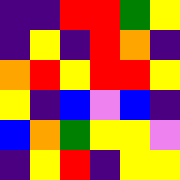[["indigo", "indigo", "red", "red", "green", "yellow"], ["indigo", "yellow", "indigo", "red", "orange", "indigo"], ["orange", "red", "yellow", "red", "red", "yellow"], ["yellow", "indigo", "blue", "violet", "blue", "indigo"], ["blue", "orange", "green", "yellow", "yellow", "violet"], ["indigo", "yellow", "red", "indigo", "yellow", "yellow"]]